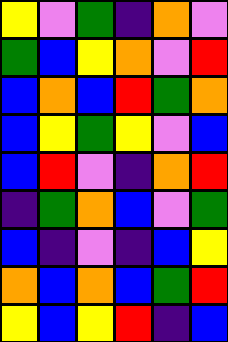[["yellow", "violet", "green", "indigo", "orange", "violet"], ["green", "blue", "yellow", "orange", "violet", "red"], ["blue", "orange", "blue", "red", "green", "orange"], ["blue", "yellow", "green", "yellow", "violet", "blue"], ["blue", "red", "violet", "indigo", "orange", "red"], ["indigo", "green", "orange", "blue", "violet", "green"], ["blue", "indigo", "violet", "indigo", "blue", "yellow"], ["orange", "blue", "orange", "blue", "green", "red"], ["yellow", "blue", "yellow", "red", "indigo", "blue"]]